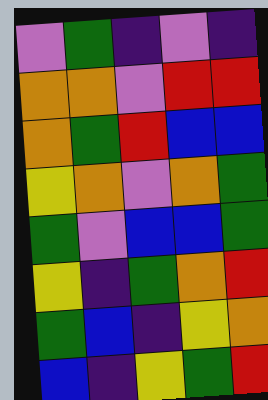[["violet", "green", "indigo", "violet", "indigo"], ["orange", "orange", "violet", "red", "red"], ["orange", "green", "red", "blue", "blue"], ["yellow", "orange", "violet", "orange", "green"], ["green", "violet", "blue", "blue", "green"], ["yellow", "indigo", "green", "orange", "red"], ["green", "blue", "indigo", "yellow", "orange"], ["blue", "indigo", "yellow", "green", "red"]]